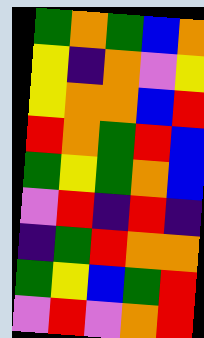[["green", "orange", "green", "blue", "orange"], ["yellow", "indigo", "orange", "violet", "yellow"], ["yellow", "orange", "orange", "blue", "red"], ["red", "orange", "green", "red", "blue"], ["green", "yellow", "green", "orange", "blue"], ["violet", "red", "indigo", "red", "indigo"], ["indigo", "green", "red", "orange", "orange"], ["green", "yellow", "blue", "green", "red"], ["violet", "red", "violet", "orange", "red"]]